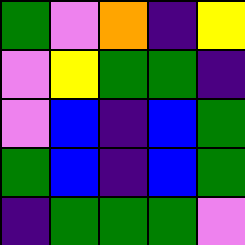[["green", "violet", "orange", "indigo", "yellow"], ["violet", "yellow", "green", "green", "indigo"], ["violet", "blue", "indigo", "blue", "green"], ["green", "blue", "indigo", "blue", "green"], ["indigo", "green", "green", "green", "violet"]]